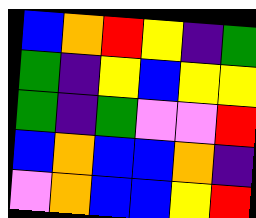[["blue", "orange", "red", "yellow", "indigo", "green"], ["green", "indigo", "yellow", "blue", "yellow", "yellow"], ["green", "indigo", "green", "violet", "violet", "red"], ["blue", "orange", "blue", "blue", "orange", "indigo"], ["violet", "orange", "blue", "blue", "yellow", "red"]]